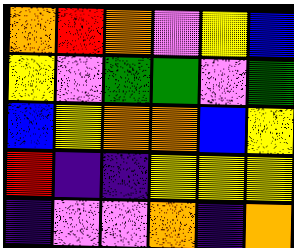[["orange", "red", "orange", "violet", "yellow", "blue"], ["yellow", "violet", "green", "green", "violet", "green"], ["blue", "yellow", "orange", "orange", "blue", "yellow"], ["red", "indigo", "indigo", "yellow", "yellow", "yellow"], ["indigo", "violet", "violet", "orange", "indigo", "orange"]]